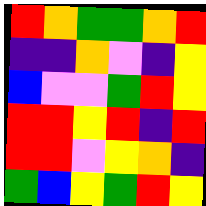[["red", "orange", "green", "green", "orange", "red"], ["indigo", "indigo", "orange", "violet", "indigo", "yellow"], ["blue", "violet", "violet", "green", "red", "yellow"], ["red", "red", "yellow", "red", "indigo", "red"], ["red", "red", "violet", "yellow", "orange", "indigo"], ["green", "blue", "yellow", "green", "red", "yellow"]]